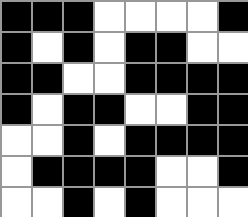[["black", "black", "black", "white", "white", "white", "white", "black"], ["black", "white", "black", "white", "black", "black", "white", "white"], ["black", "black", "white", "white", "black", "black", "black", "black"], ["black", "white", "black", "black", "white", "white", "black", "black"], ["white", "white", "black", "white", "black", "black", "black", "black"], ["white", "black", "black", "black", "black", "white", "white", "black"], ["white", "white", "black", "white", "black", "white", "white", "white"]]